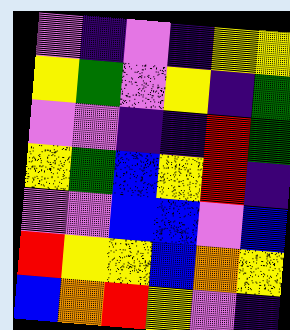[["violet", "indigo", "violet", "indigo", "yellow", "yellow"], ["yellow", "green", "violet", "yellow", "indigo", "green"], ["violet", "violet", "indigo", "indigo", "red", "green"], ["yellow", "green", "blue", "yellow", "red", "indigo"], ["violet", "violet", "blue", "blue", "violet", "blue"], ["red", "yellow", "yellow", "blue", "orange", "yellow"], ["blue", "orange", "red", "yellow", "violet", "indigo"]]